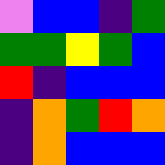[["violet", "blue", "blue", "indigo", "green"], ["green", "green", "yellow", "green", "blue"], ["red", "indigo", "blue", "blue", "blue"], ["indigo", "orange", "green", "red", "orange"], ["indigo", "orange", "blue", "blue", "blue"]]